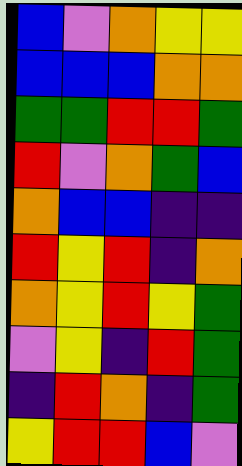[["blue", "violet", "orange", "yellow", "yellow"], ["blue", "blue", "blue", "orange", "orange"], ["green", "green", "red", "red", "green"], ["red", "violet", "orange", "green", "blue"], ["orange", "blue", "blue", "indigo", "indigo"], ["red", "yellow", "red", "indigo", "orange"], ["orange", "yellow", "red", "yellow", "green"], ["violet", "yellow", "indigo", "red", "green"], ["indigo", "red", "orange", "indigo", "green"], ["yellow", "red", "red", "blue", "violet"]]